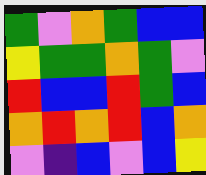[["green", "violet", "orange", "green", "blue", "blue"], ["yellow", "green", "green", "orange", "green", "violet"], ["red", "blue", "blue", "red", "green", "blue"], ["orange", "red", "orange", "red", "blue", "orange"], ["violet", "indigo", "blue", "violet", "blue", "yellow"]]